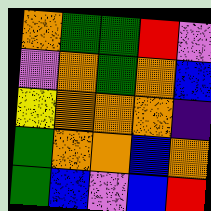[["orange", "green", "green", "red", "violet"], ["violet", "orange", "green", "orange", "blue"], ["yellow", "orange", "orange", "orange", "indigo"], ["green", "orange", "orange", "blue", "orange"], ["green", "blue", "violet", "blue", "red"]]